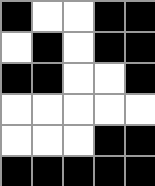[["black", "white", "white", "black", "black"], ["white", "black", "white", "black", "black"], ["black", "black", "white", "white", "black"], ["white", "white", "white", "white", "white"], ["white", "white", "white", "black", "black"], ["black", "black", "black", "black", "black"]]